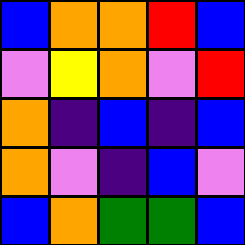[["blue", "orange", "orange", "red", "blue"], ["violet", "yellow", "orange", "violet", "red"], ["orange", "indigo", "blue", "indigo", "blue"], ["orange", "violet", "indigo", "blue", "violet"], ["blue", "orange", "green", "green", "blue"]]